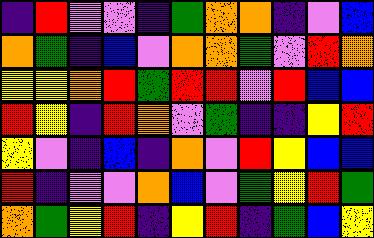[["indigo", "red", "violet", "violet", "indigo", "green", "orange", "orange", "indigo", "violet", "blue"], ["orange", "green", "indigo", "blue", "violet", "orange", "orange", "green", "violet", "red", "orange"], ["yellow", "yellow", "orange", "red", "green", "red", "red", "violet", "red", "blue", "blue"], ["red", "yellow", "indigo", "red", "orange", "violet", "green", "indigo", "indigo", "yellow", "red"], ["yellow", "violet", "indigo", "blue", "indigo", "orange", "violet", "red", "yellow", "blue", "blue"], ["red", "indigo", "violet", "violet", "orange", "blue", "violet", "green", "yellow", "red", "green"], ["orange", "green", "yellow", "red", "indigo", "yellow", "red", "indigo", "green", "blue", "yellow"]]